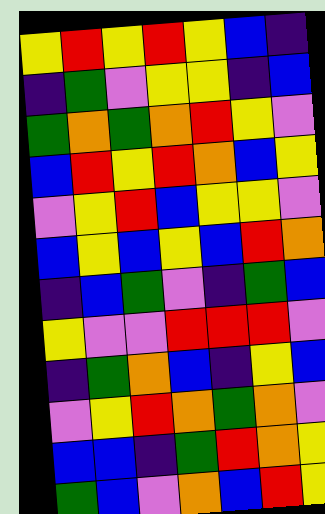[["yellow", "red", "yellow", "red", "yellow", "blue", "indigo"], ["indigo", "green", "violet", "yellow", "yellow", "indigo", "blue"], ["green", "orange", "green", "orange", "red", "yellow", "violet"], ["blue", "red", "yellow", "red", "orange", "blue", "yellow"], ["violet", "yellow", "red", "blue", "yellow", "yellow", "violet"], ["blue", "yellow", "blue", "yellow", "blue", "red", "orange"], ["indigo", "blue", "green", "violet", "indigo", "green", "blue"], ["yellow", "violet", "violet", "red", "red", "red", "violet"], ["indigo", "green", "orange", "blue", "indigo", "yellow", "blue"], ["violet", "yellow", "red", "orange", "green", "orange", "violet"], ["blue", "blue", "indigo", "green", "red", "orange", "yellow"], ["green", "blue", "violet", "orange", "blue", "red", "yellow"]]